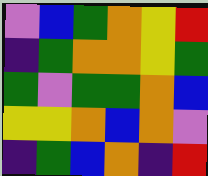[["violet", "blue", "green", "orange", "yellow", "red"], ["indigo", "green", "orange", "orange", "yellow", "green"], ["green", "violet", "green", "green", "orange", "blue"], ["yellow", "yellow", "orange", "blue", "orange", "violet"], ["indigo", "green", "blue", "orange", "indigo", "red"]]